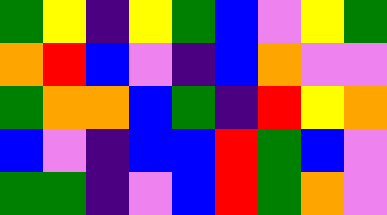[["green", "yellow", "indigo", "yellow", "green", "blue", "violet", "yellow", "green"], ["orange", "red", "blue", "violet", "indigo", "blue", "orange", "violet", "violet"], ["green", "orange", "orange", "blue", "green", "indigo", "red", "yellow", "orange"], ["blue", "violet", "indigo", "blue", "blue", "red", "green", "blue", "violet"], ["green", "green", "indigo", "violet", "blue", "red", "green", "orange", "violet"]]